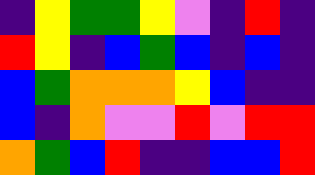[["indigo", "yellow", "green", "green", "yellow", "violet", "indigo", "red", "indigo"], ["red", "yellow", "indigo", "blue", "green", "blue", "indigo", "blue", "indigo"], ["blue", "green", "orange", "orange", "orange", "yellow", "blue", "indigo", "indigo"], ["blue", "indigo", "orange", "violet", "violet", "red", "violet", "red", "red"], ["orange", "green", "blue", "red", "indigo", "indigo", "blue", "blue", "red"]]